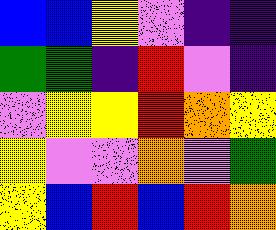[["blue", "blue", "yellow", "violet", "indigo", "indigo"], ["green", "green", "indigo", "red", "violet", "indigo"], ["violet", "yellow", "yellow", "red", "orange", "yellow"], ["yellow", "violet", "violet", "orange", "violet", "green"], ["yellow", "blue", "red", "blue", "red", "orange"]]